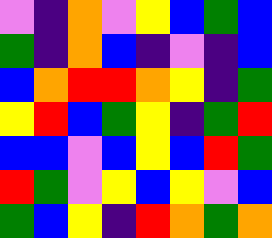[["violet", "indigo", "orange", "violet", "yellow", "blue", "green", "blue"], ["green", "indigo", "orange", "blue", "indigo", "violet", "indigo", "blue"], ["blue", "orange", "red", "red", "orange", "yellow", "indigo", "green"], ["yellow", "red", "blue", "green", "yellow", "indigo", "green", "red"], ["blue", "blue", "violet", "blue", "yellow", "blue", "red", "green"], ["red", "green", "violet", "yellow", "blue", "yellow", "violet", "blue"], ["green", "blue", "yellow", "indigo", "red", "orange", "green", "orange"]]